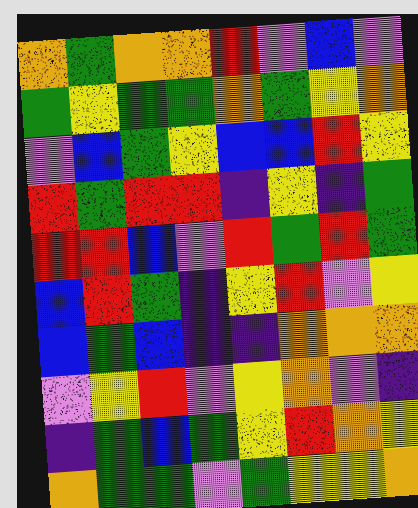[["orange", "green", "orange", "orange", "red", "violet", "blue", "violet"], ["green", "yellow", "green", "green", "orange", "green", "yellow", "orange"], ["violet", "blue", "green", "yellow", "blue", "blue", "red", "yellow"], ["red", "green", "red", "red", "indigo", "yellow", "indigo", "green"], ["red", "red", "blue", "violet", "red", "green", "red", "green"], ["blue", "red", "green", "indigo", "yellow", "red", "violet", "yellow"], ["blue", "green", "blue", "indigo", "indigo", "orange", "orange", "orange"], ["violet", "yellow", "red", "violet", "yellow", "orange", "violet", "indigo"], ["indigo", "green", "blue", "green", "yellow", "red", "orange", "yellow"], ["orange", "green", "green", "violet", "green", "yellow", "yellow", "orange"]]